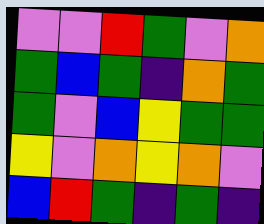[["violet", "violet", "red", "green", "violet", "orange"], ["green", "blue", "green", "indigo", "orange", "green"], ["green", "violet", "blue", "yellow", "green", "green"], ["yellow", "violet", "orange", "yellow", "orange", "violet"], ["blue", "red", "green", "indigo", "green", "indigo"]]